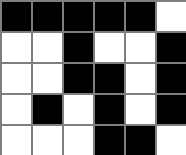[["black", "black", "black", "black", "black", "white"], ["white", "white", "black", "white", "white", "black"], ["white", "white", "black", "black", "white", "black"], ["white", "black", "white", "black", "white", "black"], ["white", "white", "white", "black", "black", "white"]]